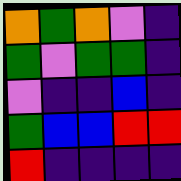[["orange", "green", "orange", "violet", "indigo"], ["green", "violet", "green", "green", "indigo"], ["violet", "indigo", "indigo", "blue", "indigo"], ["green", "blue", "blue", "red", "red"], ["red", "indigo", "indigo", "indigo", "indigo"]]